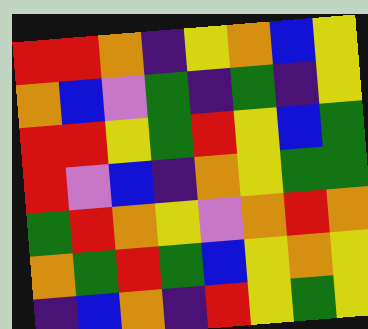[["red", "red", "orange", "indigo", "yellow", "orange", "blue", "yellow"], ["orange", "blue", "violet", "green", "indigo", "green", "indigo", "yellow"], ["red", "red", "yellow", "green", "red", "yellow", "blue", "green"], ["red", "violet", "blue", "indigo", "orange", "yellow", "green", "green"], ["green", "red", "orange", "yellow", "violet", "orange", "red", "orange"], ["orange", "green", "red", "green", "blue", "yellow", "orange", "yellow"], ["indigo", "blue", "orange", "indigo", "red", "yellow", "green", "yellow"]]